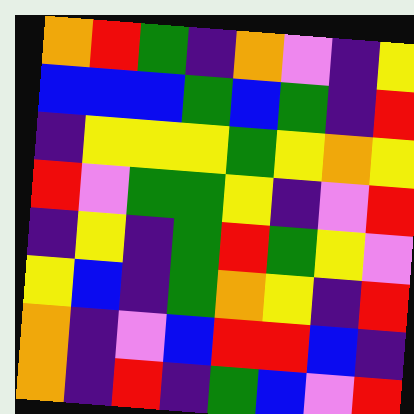[["orange", "red", "green", "indigo", "orange", "violet", "indigo", "yellow"], ["blue", "blue", "blue", "green", "blue", "green", "indigo", "red"], ["indigo", "yellow", "yellow", "yellow", "green", "yellow", "orange", "yellow"], ["red", "violet", "green", "green", "yellow", "indigo", "violet", "red"], ["indigo", "yellow", "indigo", "green", "red", "green", "yellow", "violet"], ["yellow", "blue", "indigo", "green", "orange", "yellow", "indigo", "red"], ["orange", "indigo", "violet", "blue", "red", "red", "blue", "indigo"], ["orange", "indigo", "red", "indigo", "green", "blue", "violet", "red"]]